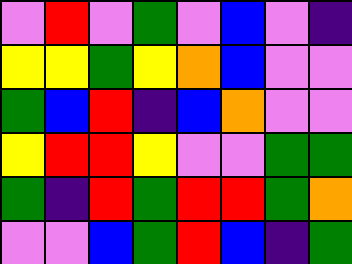[["violet", "red", "violet", "green", "violet", "blue", "violet", "indigo"], ["yellow", "yellow", "green", "yellow", "orange", "blue", "violet", "violet"], ["green", "blue", "red", "indigo", "blue", "orange", "violet", "violet"], ["yellow", "red", "red", "yellow", "violet", "violet", "green", "green"], ["green", "indigo", "red", "green", "red", "red", "green", "orange"], ["violet", "violet", "blue", "green", "red", "blue", "indigo", "green"]]